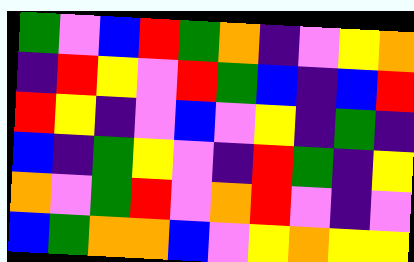[["green", "violet", "blue", "red", "green", "orange", "indigo", "violet", "yellow", "orange"], ["indigo", "red", "yellow", "violet", "red", "green", "blue", "indigo", "blue", "red"], ["red", "yellow", "indigo", "violet", "blue", "violet", "yellow", "indigo", "green", "indigo"], ["blue", "indigo", "green", "yellow", "violet", "indigo", "red", "green", "indigo", "yellow"], ["orange", "violet", "green", "red", "violet", "orange", "red", "violet", "indigo", "violet"], ["blue", "green", "orange", "orange", "blue", "violet", "yellow", "orange", "yellow", "yellow"]]